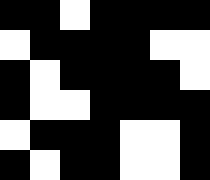[["black", "black", "white", "black", "black", "black", "black"], ["white", "black", "black", "black", "black", "white", "white"], ["black", "white", "black", "black", "black", "black", "white"], ["black", "white", "white", "black", "black", "black", "black"], ["white", "black", "black", "black", "white", "white", "black"], ["black", "white", "black", "black", "white", "white", "black"]]